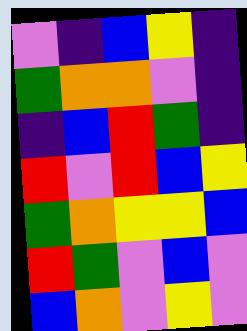[["violet", "indigo", "blue", "yellow", "indigo"], ["green", "orange", "orange", "violet", "indigo"], ["indigo", "blue", "red", "green", "indigo"], ["red", "violet", "red", "blue", "yellow"], ["green", "orange", "yellow", "yellow", "blue"], ["red", "green", "violet", "blue", "violet"], ["blue", "orange", "violet", "yellow", "violet"]]